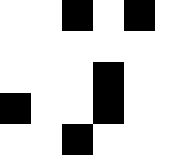[["white", "white", "black", "white", "black", "white"], ["white", "white", "white", "white", "white", "white"], ["white", "white", "white", "black", "white", "white"], ["black", "white", "white", "black", "white", "white"], ["white", "white", "black", "white", "white", "white"]]